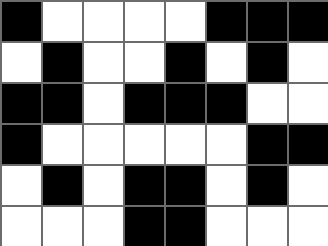[["black", "white", "white", "white", "white", "black", "black", "black"], ["white", "black", "white", "white", "black", "white", "black", "white"], ["black", "black", "white", "black", "black", "black", "white", "white"], ["black", "white", "white", "white", "white", "white", "black", "black"], ["white", "black", "white", "black", "black", "white", "black", "white"], ["white", "white", "white", "black", "black", "white", "white", "white"]]